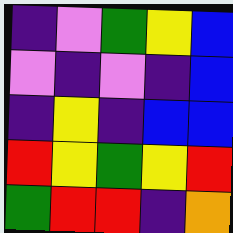[["indigo", "violet", "green", "yellow", "blue"], ["violet", "indigo", "violet", "indigo", "blue"], ["indigo", "yellow", "indigo", "blue", "blue"], ["red", "yellow", "green", "yellow", "red"], ["green", "red", "red", "indigo", "orange"]]